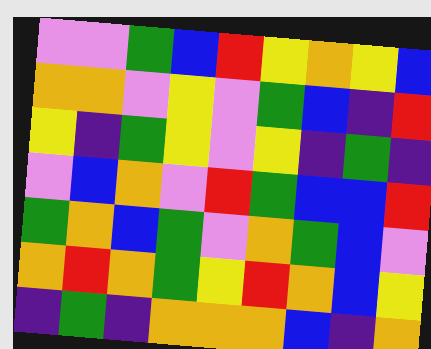[["violet", "violet", "green", "blue", "red", "yellow", "orange", "yellow", "blue"], ["orange", "orange", "violet", "yellow", "violet", "green", "blue", "indigo", "red"], ["yellow", "indigo", "green", "yellow", "violet", "yellow", "indigo", "green", "indigo"], ["violet", "blue", "orange", "violet", "red", "green", "blue", "blue", "red"], ["green", "orange", "blue", "green", "violet", "orange", "green", "blue", "violet"], ["orange", "red", "orange", "green", "yellow", "red", "orange", "blue", "yellow"], ["indigo", "green", "indigo", "orange", "orange", "orange", "blue", "indigo", "orange"]]